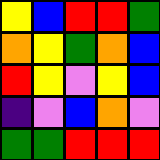[["yellow", "blue", "red", "red", "green"], ["orange", "yellow", "green", "orange", "blue"], ["red", "yellow", "violet", "yellow", "blue"], ["indigo", "violet", "blue", "orange", "violet"], ["green", "green", "red", "red", "red"]]